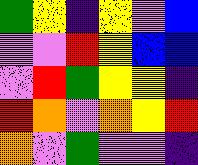[["green", "yellow", "indigo", "yellow", "violet", "blue"], ["violet", "violet", "red", "yellow", "blue", "blue"], ["violet", "red", "green", "yellow", "yellow", "indigo"], ["red", "orange", "violet", "orange", "yellow", "red"], ["orange", "violet", "green", "violet", "violet", "indigo"]]